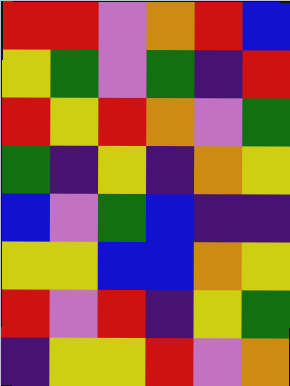[["red", "red", "violet", "orange", "red", "blue"], ["yellow", "green", "violet", "green", "indigo", "red"], ["red", "yellow", "red", "orange", "violet", "green"], ["green", "indigo", "yellow", "indigo", "orange", "yellow"], ["blue", "violet", "green", "blue", "indigo", "indigo"], ["yellow", "yellow", "blue", "blue", "orange", "yellow"], ["red", "violet", "red", "indigo", "yellow", "green"], ["indigo", "yellow", "yellow", "red", "violet", "orange"]]